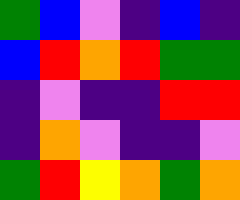[["green", "blue", "violet", "indigo", "blue", "indigo"], ["blue", "red", "orange", "red", "green", "green"], ["indigo", "violet", "indigo", "indigo", "red", "red"], ["indigo", "orange", "violet", "indigo", "indigo", "violet"], ["green", "red", "yellow", "orange", "green", "orange"]]